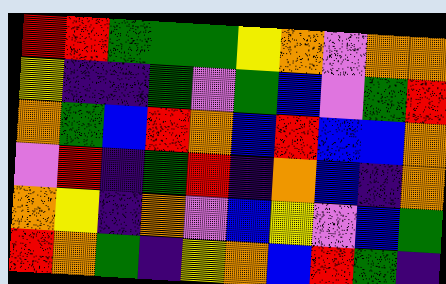[["red", "red", "green", "green", "green", "yellow", "orange", "violet", "orange", "orange"], ["yellow", "indigo", "indigo", "green", "violet", "green", "blue", "violet", "green", "red"], ["orange", "green", "blue", "red", "orange", "blue", "red", "blue", "blue", "orange"], ["violet", "red", "indigo", "green", "red", "indigo", "orange", "blue", "indigo", "orange"], ["orange", "yellow", "indigo", "orange", "violet", "blue", "yellow", "violet", "blue", "green"], ["red", "orange", "green", "indigo", "yellow", "orange", "blue", "red", "green", "indigo"]]